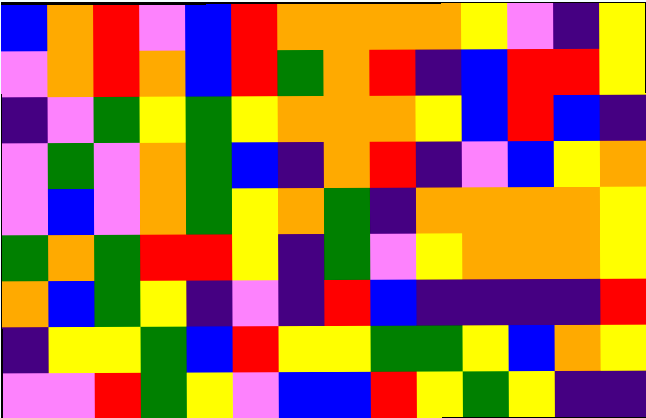[["blue", "orange", "red", "violet", "blue", "red", "orange", "orange", "orange", "orange", "yellow", "violet", "indigo", "yellow"], ["violet", "orange", "red", "orange", "blue", "red", "green", "orange", "red", "indigo", "blue", "red", "red", "yellow"], ["indigo", "violet", "green", "yellow", "green", "yellow", "orange", "orange", "orange", "yellow", "blue", "red", "blue", "indigo"], ["violet", "green", "violet", "orange", "green", "blue", "indigo", "orange", "red", "indigo", "violet", "blue", "yellow", "orange"], ["violet", "blue", "violet", "orange", "green", "yellow", "orange", "green", "indigo", "orange", "orange", "orange", "orange", "yellow"], ["green", "orange", "green", "red", "red", "yellow", "indigo", "green", "violet", "yellow", "orange", "orange", "orange", "yellow"], ["orange", "blue", "green", "yellow", "indigo", "violet", "indigo", "red", "blue", "indigo", "indigo", "indigo", "indigo", "red"], ["indigo", "yellow", "yellow", "green", "blue", "red", "yellow", "yellow", "green", "green", "yellow", "blue", "orange", "yellow"], ["violet", "violet", "red", "green", "yellow", "violet", "blue", "blue", "red", "yellow", "green", "yellow", "indigo", "indigo"]]